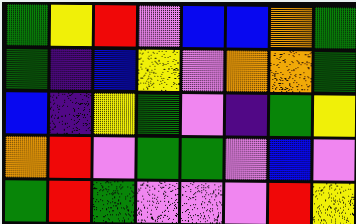[["green", "yellow", "red", "violet", "blue", "blue", "orange", "green"], ["green", "indigo", "blue", "yellow", "violet", "orange", "orange", "green"], ["blue", "indigo", "yellow", "green", "violet", "indigo", "green", "yellow"], ["orange", "red", "violet", "green", "green", "violet", "blue", "violet"], ["green", "red", "green", "violet", "violet", "violet", "red", "yellow"]]